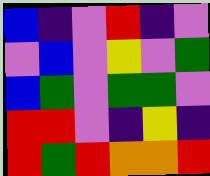[["blue", "indigo", "violet", "red", "indigo", "violet"], ["violet", "blue", "violet", "yellow", "violet", "green"], ["blue", "green", "violet", "green", "green", "violet"], ["red", "red", "violet", "indigo", "yellow", "indigo"], ["red", "green", "red", "orange", "orange", "red"]]